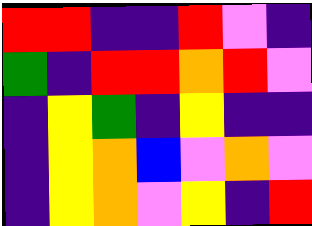[["red", "red", "indigo", "indigo", "red", "violet", "indigo"], ["green", "indigo", "red", "red", "orange", "red", "violet"], ["indigo", "yellow", "green", "indigo", "yellow", "indigo", "indigo"], ["indigo", "yellow", "orange", "blue", "violet", "orange", "violet"], ["indigo", "yellow", "orange", "violet", "yellow", "indigo", "red"]]